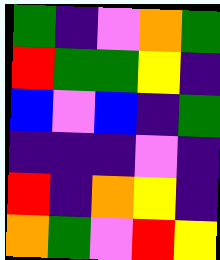[["green", "indigo", "violet", "orange", "green"], ["red", "green", "green", "yellow", "indigo"], ["blue", "violet", "blue", "indigo", "green"], ["indigo", "indigo", "indigo", "violet", "indigo"], ["red", "indigo", "orange", "yellow", "indigo"], ["orange", "green", "violet", "red", "yellow"]]